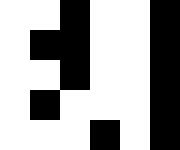[["white", "white", "black", "white", "white", "black"], ["white", "black", "black", "white", "white", "black"], ["white", "white", "black", "white", "white", "black"], ["white", "black", "white", "white", "white", "black"], ["white", "white", "white", "black", "white", "black"]]